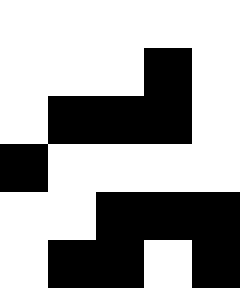[["white", "white", "white", "white", "white"], ["white", "white", "white", "black", "white"], ["white", "black", "black", "black", "white"], ["black", "white", "white", "white", "white"], ["white", "white", "black", "black", "black"], ["white", "black", "black", "white", "black"]]